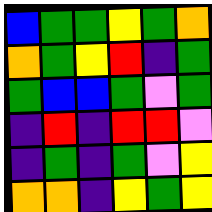[["blue", "green", "green", "yellow", "green", "orange"], ["orange", "green", "yellow", "red", "indigo", "green"], ["green", "blue", "blue", "green", "violet", "green"], ["indigo", "red", "indigo", "red", "red", "violet"], ["indigo", "green", "indigo", "green", "violet", "yellow"], ["orange", "orange", "indigo", "yellow", "green", "yellow"]]